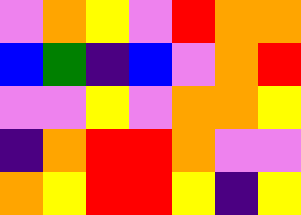[["violet", "orange", "yellow", "violet", "red", "orange", "orange"], ["blue", "green", "indigo", "blue", "violet", "orange", "red"], ["violet", "violet", "yellow", "violet", "orange", "orange", "yellow"], ["indigo", "orange", "red", "red", "orange", "violet", "violet"], ["orange", "yellow", "red", "red", "yellow", "indigo", "yellow"]]